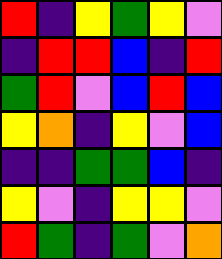[["red", "indigo", "yellow", "green", "yellow", "violet"], ["indigo", "red", "red", "blue", "indigo", "red"], ["green", "red", "violet", "blue", "red", "blue"], ["yellow", "orange", "indigo", "yellow", "violet", "blue"], ["indigo", "indigo", "green", "green", "blue", "indigo"], ["yellow", "violet", "indigo", "yellow", "yellow", "violet"], ["red", "green", "indigo", "green", "violet", "orange"]]